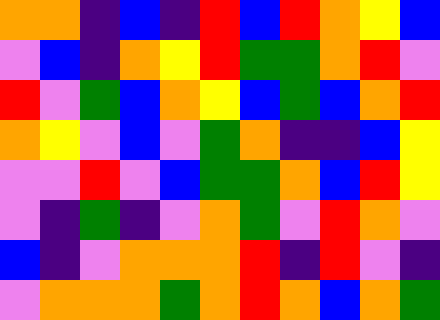[["orange", "orange", "indigo", "blue", "indigo", "red", "blue", "red", "orange", "yellow", "blue"], ["violet", "blue", "indigo", "orange", "yellow", "red", "green", "green", "orange", "red", "violet"], ["red", "violet", "green", "blue", "orange", "yellow", "blue", "green", "blue", "orange", "red"], ["orange", "yellow", "violet", "blue", "violet", "green", "orange", "indigo", "indigo", "blue", "yellow"], ["violet", "violet", "red", "violet", "blue", "green", "green", "orange", "blue", "red", "yellow"], ["violet", "indigo", "green", "indigo", "violet", "orange", "green", "violet", "red", "orange", "violet"], ["blue", "indigo", "violet", "orange", "orange", "orange", "red", "indigo", "red", "violet", "indigo"], ["violet", "orange", "orange", "orange", "green", "orange", "red", "orange", "blue", "orange", "green"]]